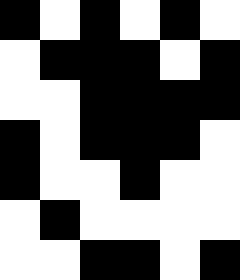[["black", "white", "black", "white", "black", "white"], ["white", "black", "black", "black", "white", "black"], ["white", "white", "black", "black", "black", "black"], ["black", "white", "black", "black", "black", "white"], ["black", "white", "white", "black", "white", "white"], ["white", "black", "white", "white", "white", "white"], ["white", "white", "black", "black", "white", "black"]]